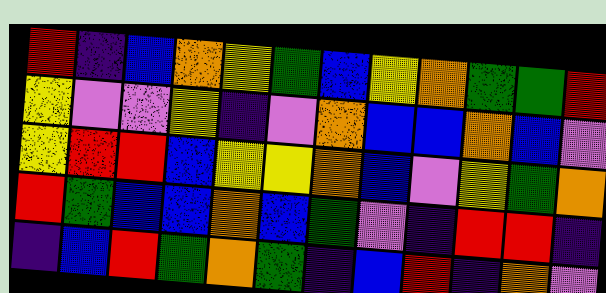[["red", "indigo", "blue", "orange", "yellow", "green", "blue", "yellow", "orange", "green", "green", "red"], ["yellow", "violet", "violet", "yellow", "indigo", "violet", "orange", "blue", "blue", "orange", "blue", "violet"], ["yellow", "red", "red", "blue", "yellow", "yellow", "orange", "blue", "violet", "yellow", "green", "orange"], ["red", "green", "blue", "blue", "orange", "blue", "green", "violet", "indigo", "red", "red", "indigo"], ["indigo", "blue", "red", "green", "orange", "green", "indigo", "blue", "red", "indigo", "orange", "violet"]]